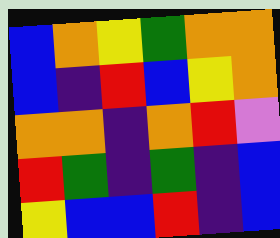[["blue", "orange", "yellow", "green", "orange", "orange"], ["blue", "indigo", "red", "blue", "yellow", "orange"], ["orange", "orange", "indigo", "orange", "red", "violet"], ["red", "green", "indigo", "green", "indigo", "blue"], ["yellow", "blue", "blue", "red", "indigo", "blue"]]